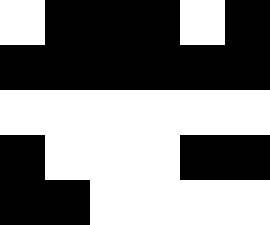[["white", "black", "black", "black", "white", "black"], ["black", "black", "black", "black", "black", "black"], ["white", "white", "white", "white", "white", "white"], ["black", "white", "white", "white", "black", "black"], ["black", "black", "white", "white", "white", "white"]]